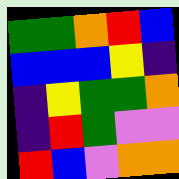[["green", "green", "orange", "red", "blue"], ["blue", "blue", "blue", "yellow", "indigo"], ["indigo", "yellow", "green", "green", "orange"], ["indigo", "red", "green", "violet", "violet"], ["red", "blue", "violet", "orange", "orange"]]